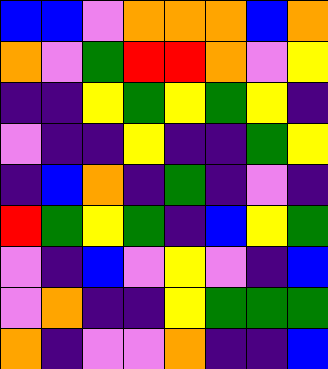[["blue", "blue", "violet", "orange", "orange", "orange", "blue", "orange"], ["orange", "violet", "green", "red", "red", "orange", "violet", "yellow"], ["indigo", "indigo", "yellow", "green", "yellow", "green", "yellow", "indigo"], ["violet", "indigo", "indigo", "yellow", "indigo", "indigo", "green", "yellow"], ["indigo", "blue", "orange", "indigo", "green", "indigo", "violet", "indigo"], ["red", "green", "yellow", "green", "indigo", "blue", "yellow", "green"], ["violet", "indigo", "blue", "violet", "yellow", "violet", "indigo", "blue"], ["violet", "orange", "indigo", "indigo", "yellow", "green", "green", "green"], ["orange", "indigo", "violet", "violet", "orange", "indigo", "indigo", "blue"]]